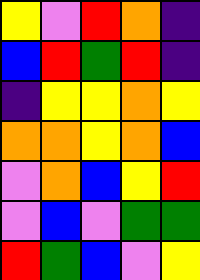[["yellow", "violet", "red", "orange", "indigo"], ["blue", "red", "green", "red", "indigo"], ["indigo", "yellow", "yellow", "orange", "yellow"], ["orange", "orange", "yellow", "orange", "blue"], ["violet", "orange", "blue", "yellow", "red"], ["violet", "blue", "violet", "green", "green"], ["red", "green", "blue", "violet", "yellow"]]